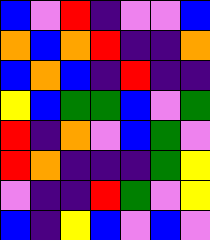[["blue", "violet", "red", "indigo", "violet", "violet", "blue"], ["orange", "blue", "orange", "red", "indigo", "indigo", "orange"], ["blue", "orange", "blue", "indigo", "red", "indigo", "indigo"], ["yellow", "blue", "green", "green", "blue", "violet", "green"], ["red", "indigo", "orange", "violet", "blue", "green", "violet"], ["red", "orange", "indigo", "indigo", "indigo", "green", "yellow"], ["violet", "indigo", "indigo", "red", "green", "violet", "yellow"], ["blue", "indigo", "yellow", "blue", "violet", "blue", "violet"]]